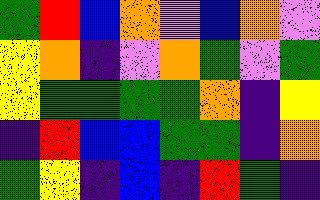[["green", "red", "blue", "orange", "violet", "blue", "orange", "violet"], ["yellow", "orange", "indigo", "violet", "orange", "green", "violet", "green"], ["yellow", "green", "green", "green", "green", "orange", "indigo", "yellow"], ["indigo", "red", "blue", "blue", "green", "green", "indigo", "orange"], ["green", "yellow", "indigo", "blue", "indigo", "red", "green", "indigo"]]